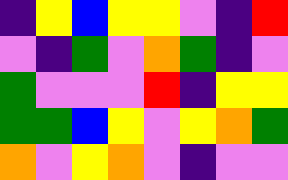[["indigo", "yellow", "blue", "yellow", "yellow", "violet", "indigo", "red"], ["violet", "indigo", "green", "violet", "orange", "green", "indigo", "violet"], ["green", "violet", "violet", "violet", "red", "indigo", "yellow", "yellow"], ["green", "green", "blue", "yellow", "violet", "yellow", "orange", "green"], ["orange", "violet", "yellow", "orange", "violet", "indigo", "violet", "violet"]]